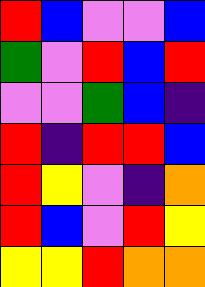[["red", "blue", "violet", "violet", "blue"], ["green", "violet", "red", "blue", "red"], ["violet", "violet", "green", "blue", "indigo"], ["red", "indigo", "red", "red", "blue"], ["red", "yellow", "violet", "indigo", "orange"], ["red", "blue", "violet", "red", "yellow"], ["yellow", "yellow", "red", "orange", "orange"]]